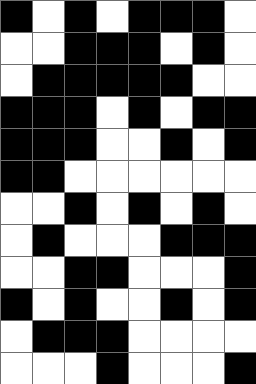[["black", "white", "black", "white", "black", "black", "black", "white"], ["white", "white", "black", "black", "black", "white", "black", "white"], ["white", "black", "black", "black", "black", "black", "white", "white"], ["black", "black", "black", "white", "black", "white", "black", "black"], ["black", "black", "black", "white", "white", "black", "white", "black"], ["black", "black", "white", "white", "white", "white", "white", "white"], ["white", "white", "black", "white", "black", "white", "black", "white"], ["white", "black", "white", "white", "white", "black", "black", "black"], ["white", "white", "black", "black", "white", "white", "white", "black"], ["black", "white", "black", "white", "white", "black", "white", "black"], ["white", "black", "black", "black", "white", "white", "white", "white"], ["white", "white", "white", "black", "white", "white", "white", "black"]]